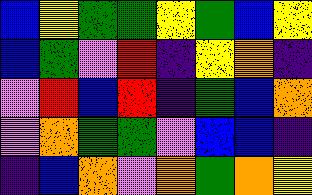[["blue", "yellow", "green", "green", "yellow", "green", "blue", "yellow"], ["blue", "green", "violet", "red", "indigo", "yellow", "orange", "indigo"], ["violet", "red", "blue", "red", "indigo", "green", "blue", "orange"], ["violet", "orange", "green", "green", "violet", "blue", "blue", "indigo"], ["indigo", "blue", "orange", "violet", "orange", "green", "orange", "yellow"]]